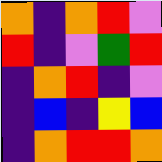[["orange", "indigo", "orange", "red", "violet"], ["red", "indigo", "violet", "green", "red"], ["indigo", "orange", "red", "indigo", "violet"], ["indigo", "blue", "indigo", "yellow", "blue"], ["indigo", "orange", "red", "red", "orange"]]